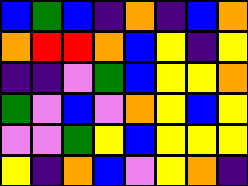[["blue", "green", "blue", "indigo", "orange", "indigo", "blue", "orange"], ["orange", "red", "red", "orange", "blue", "yellow", "indigo", "yellow"], ["indigo", "indigo", "violet", "green", "blue", "yellow", "yellow", "orange"], ["green", "violet", "blue", "violet", "orange", "yellow", "blue", "yellow"], ["violet", "violet", "green", "yellow", "blue", "yellow", "yellow", "yellow"], ["yellow", "indigo", "orange", "blue", "violet", "yellow", "orange", "indigo"]]